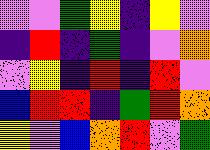[["violet", "violet", "green", "yellow", "indigo", "yellow", "violet"], ["indigo", "red", "indigo", "green", "indigo", "violet", "orange"], ["violet", "yellow", "indigo", "red", "indigo", "red", "violet"], ["blue", "red", "red", "indigo", "green", "red", "orange"], ["yellow", "violet", "blue", "orange", "red", "violet", "green"]]